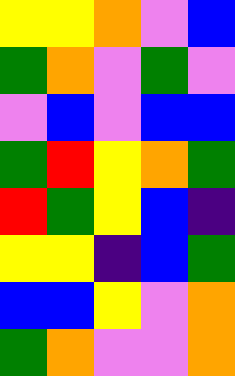[["yellow", "yellow", "orange", "violet", "blue"], ["green", "orange", "violet", "green", "violet"], ["violet", "blue", "violet", "blue", "blue"], ["green", "red", "yellow", "orange", "green"], ["red", "green", "yellow", "blue", "indigo"], ["yellow", "yellow", "indigo", "blue", "green"], ["blue", "blue", "yellow", "violet", "orange"], ["green", "orange", "violet", "violet", "orange"]]